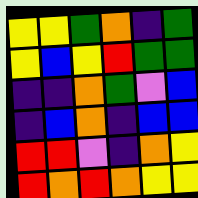[["yellow", "yellow", "green", "orange", "indigo", "green"], ["yellow", "blue", "yellow", "red", "green", "green"], ["indigo", "indigo", "orange", "green", "violet", "blue"], ["indigo", "blue", "orange", "indigo", "blue", "blue"], ["red", "red", "violet", "indigo", "orange", "yellow"], ["red", "orange", "red", "orange", "yellow", "yellow"]]